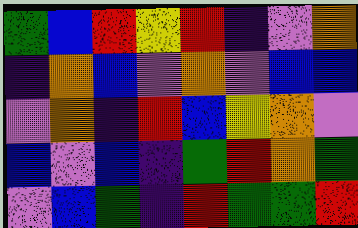[["green", "blue", "red", "yellow", "red", "indigo", "violet", "orange"], ["indigo", "orange", "blue", "violet", "orange", "violet", "blue", "blue"], ["violet", "orange", "indigo", "red", "blue", "yellow", "orange", "violet"], ["blue", "violet", "blue", "indigo", "green", "red", "orange", "green"], ["violet", "blue", "green", "indigo", "red", "green", "green", "red"]]